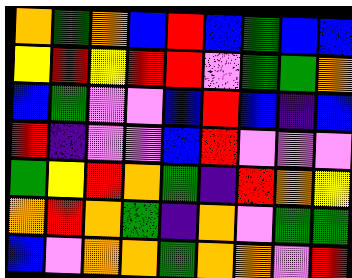[["orange", "green", "orange", "blue", "red", "blue", "green", "blue", "blue"], ["yellow", "red", "yellow", "red", "red", "violet", "green", "green", "orange"], ["blue", "green", "violet", "violet", "blue", "red", "blue", "indigo", "blue"], ["red", "indigo", "violet", "violet", "blue", "red", "violet", "violet", "violet"], ["green", "yellow", "red", "orange", "green", "indigo", "red", "orange", "yellow"], ["orange", "red", "orange", "green", "indigo", "orange", "violet", "green", "green"], ["blue", "violet", "orange", "orange", "green", "orange", "orange", "violet", "red"]]